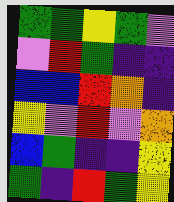[["green", "green", "yellow", "green", "violet"], ["violet", "red", "green", "indigo", "indigo"], ["blue", "blue", "red", "orange", "indigo"], ["yellow", "violet", "red", "violet", "orange"], ["blue", "green", "indigo", "indigo", "yellow"], ["green", "indigo", "red", "green", "yellow"]]